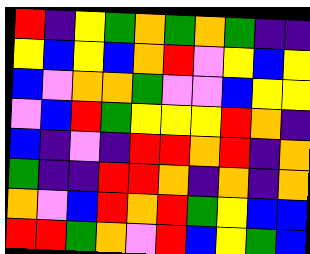[["red", "indigo", "yellow", "green", "orange", "green", "orange", "green", "indigo", "indigo"], ["yellow", "blue", "yellow", "blue", "orange", "red", "violet", "yellow", "blue", "yellow"], ["blue", "violet", "orange", "orange", "green", "violet", "violet", "blue", "yellow", "yellow"], ["violet", "blue", "red", "green", "yellow", "yellow", "yellow", "red", "orange", "indigo"], ["blue", "indigo", "violet", "indigo", "red", "red", "orange", "red", "indigo", "orange"], ["green", "indigo", "indigo", "red", "red", "orange", "indigo", "orange", "indigo", "orange"], ["orange", "violet", "blue", "red", "orange", "red", "green", "yellow", "blue", "blue"], ["red", "red", "green", "orange", "violet", "red", "blue", "yellow", "green", "blue"]]